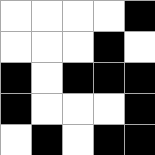[["white", "white", "white", "white", "black"], ["white", "white", "white", "black", "white"], ["black", "white", "black", "black", "black"], ["black", "white", "white", "white", "black"], ["white", "black", "white", "black", "black"]]